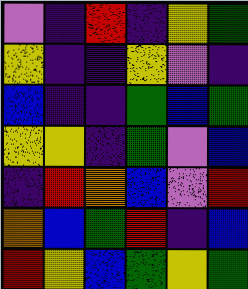[["violet", "indigo", "red", "indigo", "yellow", "green"], ["yellow", "indigo", "indigo", "yellow", "violet", "indigo"], ["blue", "indigo", "indigo", "green", "blue", "green"], ["yellow", "yellow", "indigo", "green", "violet", "blue"], ["indigo", "red", "orange", "blue", "violet", "red"], ["orange", "blue", "green", "red", "indigo", "blue"], ["red", "yellow", "blue", "green", "yellow", "green"]]